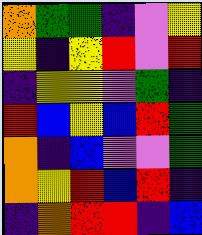[["orange", "green", "green", "indigo", "violet", "yellow"], ["yellow", "indigo", "yellow", "red", "violet", "red"], ["indigo", "yellow", "yellow", "violet", "green", "indigo"], ["red", "blue", "yellow", "blue", "red", "green"], ["orange", "indigo", "blue", "violet", "violet", "green"], ["orange", "yellow", "red", "blue", "red", "indigo"], ["indigo", "orange", "red", "red", "indigo", "blue"]]